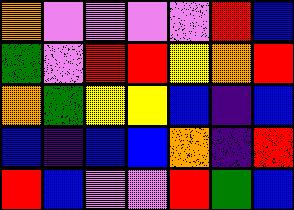[["orange", "violet", "violet", "violet", "violet", "red", "blue"], ["green", "violet", "red", "red", "yellow", "orange", "red"], ["orange", "green", "yellow", "yellow", "blue", "indigo", "blue"], ["blue", "indigo", "blue", "blue", "orange", "indigo", "red"], ["red", "blue", "violet", "violet", "red", "green", "blue"]]